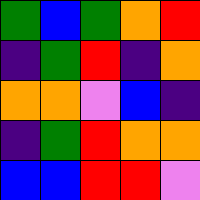[["green", "blue", "green", "orange", "red"], ["indigo", "green", "red", "indigo", "orange"], ["orange", "orange", "violet", "blue", "indigo"], ["indigo", "green", "red", "orange", "orange"], ["blue", "blue", "red", "red", "violet"]]